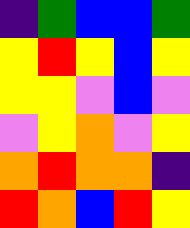[["indigo", "green", "blue", "blue", "green"], ["yellow", "red", "yellow", "blue", "yellow"], ["yellow", "yellow", "violet", "blue", "violet"], ["violet", "yellow", "orange", "violet", "yellow"], ["orange", "red", "orange", "orange", "indigo"], ["red", "orange", "blue", "red", "yellow"]]